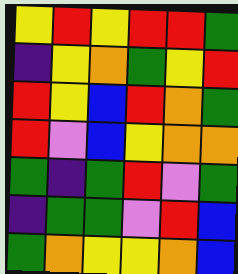[["yellow", "red", "yellow", "red", "red", "green"], ["indigo", "yellow", "orange", "green", "yellow", "red"], ["red", "yellow", "blue", "red", "orange", "green"], ["red", "violet", "blue", "yellow", "orange", "orange"], ["green", "indigo", "green", "red", "violet", "green"], ["indigo", "green", "green", "violet", "red", "blue"], ["green", "orange", "yellow", "yellow", "orange", "blue"]]